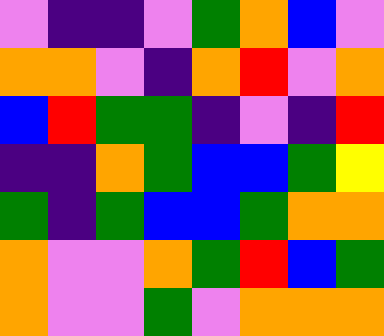[["violet", "indigo", "indigo", "violet", "green", "orange", "blue", "violet"], ["orange", "orange", "violet", "indigo", "orange", "red", "violet", "orange"], ["blue", "red", "green", "green", "indigo", "violet", "indigo", "red"], ["indigo", "indigo", "orange", "green", "blue", "blue", "green", "yellow"], ["green", "indigo", "green", "blue", "blue", "green", "orange", "orange"], ["orange", "violet", "violet", "orange", "green", "red", "blue", "green"], ["orange", "violet", "violet", "green", "violet", "orange", "orange", "orange"]]